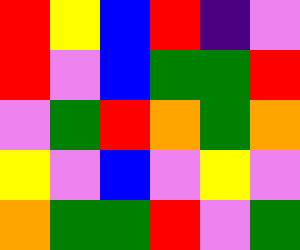[["red", "yellow", "blue", "red", "indigo", "violet"], ["red", "violet", "blue", "green", "green", "red"], ["violet", "green", "red", "orange", "green", "orange"], ["yellow", "violet", "blue", "violet", "yellow", "violet"], ["orange", "green", "green", "red", "violet", "green"]]